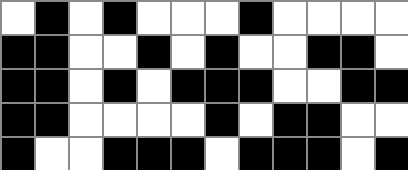[["white", "black", "white", "black", "white", "white", "white", "black", "white", "white", "white", "white"], ["black", "black", "white", "white", "black", "white", "black", "white", "white", "black", "black", "white"], ["black", "black", "white", "black", "white", "black", "black", "black", "white", "white", "black", "black"], ["black", "black", "white", "white", "white", "white", "black", "white", "black", "black", "white", "white"], ["black", "white", "white", "black", "black", "black", "white", "black", "black", "black", "white", "black"]]